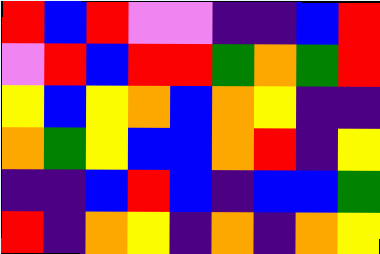[["red", "blue", "red", "violet", "violet", "indigo", "indigo", "blue", "red"], ["violet", "red", "blue", "red", "red", "green", "orange", "green", "red"], ["yellow", "blue", "yellow", "orange", "blue", "orange", "yellow", "indigo", "indigo"], ["orange", "green", "yellow", "blue", "blue", "orange", "red", "indigo", "yellow"], ["indigo", "indigo", "blue", "red", "blue", "indigo", "blue", "blue", "green"], ["red", "indigo", "orange", "yellow", "indigo", "orange", "indigo", "orange", "yellow"]]